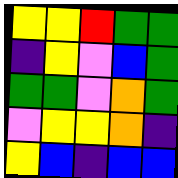[["yellow", "yellow", "red", "green", "green"], ["indigo", "yellow", "violet", "blue", "green"], ["green", "green", "violet", "orange", "green"], ["violet", "yellow", "yellow", "orange", "indigo"], ["yellow", "blue", "indigo", "blue", "blue"]]